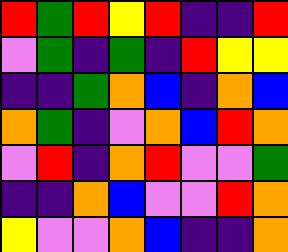[["red", "green", "red", "yellow", "red", "indigo", "indigo", "red"], ["violet", "green", "indigo", "green", "indigo", "red", "yellow", "yellow"], ["indigo", "indigo", "green", "orange", "blue", "indigo", "orange", "blue"], ["orange", "green", "indigo", "violet", "orange", "blue", "red", "orange"], ["violet", "red", "indigo", "orange", "red", "violet", "violet", "green"], ["indigo", "indigo", "orange", "blue", "violet", "violet", "red", "orange"], ["yellow", "violet", "violet", "orange", "blue", "indigo", "indigo", "orange"]]